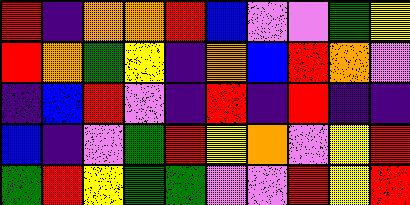[["red", "indigo", "orange", "orange", "red", "blue", "violet", "violet", "green", "yellow"], ["red", "orange", "green", "yellow", "indigo", "orange", "blue", "red", "orange", "violet"], ["indigo", "blue", "red", "violet", "indigo", "red", "indigo", "red", "indigo", "indigo"], ["blue", "indigo", "violet", "green", "red", "yellow", "orange", "violet", "yellow", "red"], ["green", "red", "yellow", "green", "green", "violet", "violet", "red", "yellow", "red"]]